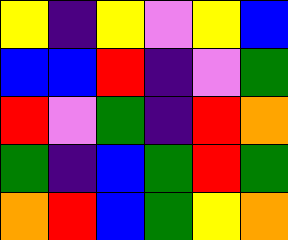[["yellow", "indigo", "yellow", "violet", "yellow", "blue"], ["blue", "blue", "red", "indigo", "violet", "green"], ["red", "violet", "green", "indigo", "red", "orange"], ["green", "indigo", "blue", "green", "red", "green"], ["orange", "red", "blue", "green", "yellow", "orange"]]